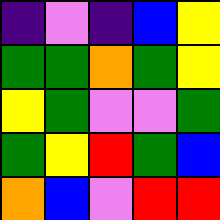[["indigo", "violet", "indigo", "blue", "yellow"], ["green", "green", "orange", "green", "yellow"], ["yellow", "green", "violet", "violet", "green"], ["green", "yellow", "red", "green", "blue"], ["orange", "blue", "violet", "red", "red"]]